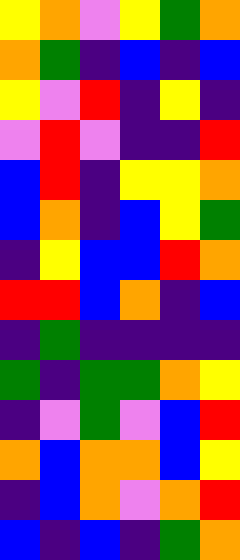[["yellow", "orange", "violet", "yellow", "green", "orange"], ["orange", "green", "indigo", "blue", "indigo", "blue"], ["yellow", "violet", "red", "indigo", "yellow", "indigo"], ["violet", "red", "violet", "indigo", "indigo", "red"], ["blue", "red", "indigo", "yellow", "yellow", "orange"], ["blue", "orange", "indigo", "blue", "yellow", "green"], ["indigo", "yellow", "blue", "blue", "red", "orange"], ["red", "red", "blue", "orange", "indigo", "blue"], ["indigo", "green", "indigo", "indigo", "indigo", "indigo"], ["green", "indigo", "green", "green", "orange", "yellow"], ["indigo", "violet", "green", "violet", "blue", "red"], ["orange", "blue", "orange", "orange", "blue", "yellow"], ["indigo", "blue", "orange", "violet", "orange", "red"], ["blue", "indigo", "blue", "indigo", "green", "orange"]]